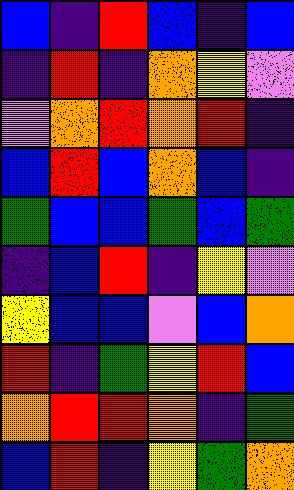[["blue", "indigo", "red", "blue", "indigo", "blue"], ["indigo", "red", "indigo", "orange", "yellow", "violet"], ["violet", "orange", "red", "orange", "red", "indigo"], ["blue", "red", "blue", "orange", "blue", "indigo"], ["green", "blue", "blue", "green", "blue", "green"], ["indigo", "blue", "red", "indigo", "yellow", "violet"], ["yellow", "blue", "blue", "violet", "blue", "orange"], ["red", "indigo", "green", "yellow", "red", "blue"], ["orange", "red", "red", "orange", "indigo", "green"], ["blue", "red", "indigo", "yellow", "green", "orange"]]